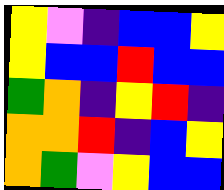[["yellow", "violet", "indigo", "blue", "blue", "yellow"], ["yellow", "blue", "blue", "red", "blue", "blue"], ["green", "orange", "indigo", "yellow", "red", "indigo"], ["orange", "orange", "red", "indigo", "blue", "yellow"], ["orange", "green", "violet", "yellow", "blue", "blue"]]